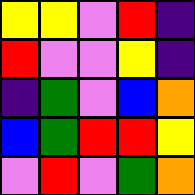[["yellow", "yellow", "violet", "red", "indigo"], ["red", "violet", "violet", "yellow", "indigo"], ["indigo", "green", "violet", "blue", "orange"], ["blue", "green", "red", "red", "yellow"], ["violet", "red", "violet", "green", "orange"]]